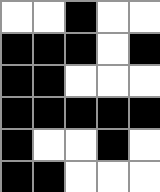[["white", "white", "black", "white", "white"], ["black", "black", "black", "white", "black"], ["black", "black", "white", "white", "white"], ["black", "black", "black", "black", "black"], ["black", "white", "white", "black", "white"], ["black", "black", "white", "white", "white"]]